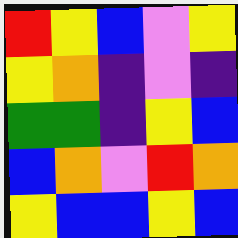[["red", "yellow", "blue", "violet", "yellow"], ["yellow", "orange", "indigo", "violet", "indigo"], ["green", "green", "indigo", "yellow", "blue"], ["blue", "orange", "violet", "red", "orange"], ["yellow", "blue", "blue", "yellow", "blue"]]